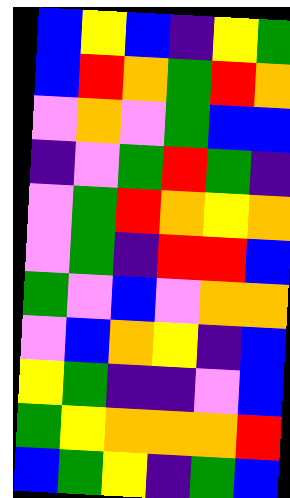[["blue", "yellow", "blue", "indigo", "yellow", "green"], ["blue", "red", "orange", "green", "red", "orange"], ["violet", "orange", "violet", "green", "blue", "blue"], ["indigo", "violet", "green", "red", "green", "indigo"], ["violet", "green", "red", "orange", "yellow", "orange"], ["violet", "green", "indigo", "red", "red", "blue"], ["green", "violet", "blue", "violet", "orange", "orange"], ["violet", "blue", "orange", "yellow", "indigo", "blue"], ["yellow", "green", "indigo", "indigo", "violet", "blue"], ["green", "yellow", "orange", "orange", "orange", "red"], ["blue", "green", "yellow", "indigo", "green", "blue"]]